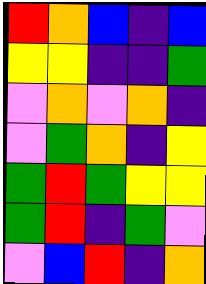[["red", "orange", "blue", "indigo", "blue"], ["yellow", "yellow", "indigo", "indigo", "green"], ["violet", "orange", "violet", "orange", "indigo"], ["violet", "green", "orange", "indigo", "yellow"], ["green", "red", "green", "yellow", "yellow"], ["green", "red", "indigo", "green", "violet"], ["violet", "blue", "red", "indigo", "orange"]]